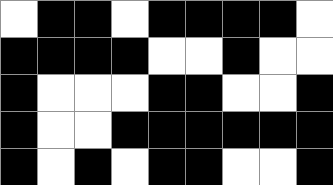[["white", "black", "black", "white", "black", "black", "black", "black", "white"], ["black", "black", "black", "black", "white", "white", "black", "white", "white"], ["black", "white", "white", "white", "black", "black", "white", "white", "black"], ["black", "white", "white", "black", "black", "black", "black", "black", "black"], ["black", "white", "black", "white", "black", "black", "white", "white", "black"]]